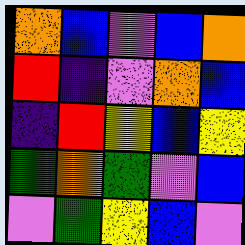[["orange", "blue", "violet", "blue", "orange"], ["red", "indigo", "violet", "orange", "blue"], ["indigo", "red", "yellow", "blue", "yellow"], ["green", "orange", "green", "violet", "blue"], ["violet", "green", "yellow", "blue", "violet"]]